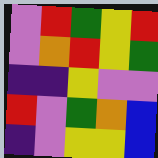[["violet", "red", "green", "yellow", "red"], ["violet", "orange", "red", "yellow", "green"], ["indigo", "indigo", "yellow", "violet", "violet"], ["red", "violet", "green", "orange", "blue"], ["indigo", "violet", "yellow", "yellow", "blue"]]